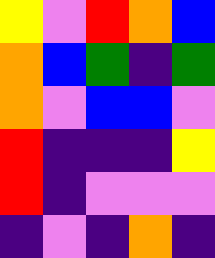[["yellow", "violet", "red", "orange", "blue"], ["orange", "blue", "green", "indigo", "green"], ["orange", "violet", "blue", "blue", "violet"], ["red", "indigo", "indigo", "indigo", "yellow"], ["red", "indigo", "violet", "violet", "violet"], ["indigo", "violet", "indigo", "orange", "indigo"]]